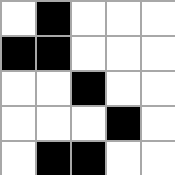[["white", "black", "white", "white", "white"], ["black", "black", "white", "white", "white"], ["white", "white", "black", "white", "white"], ["white", "white", "white", "black", "white"], ["white", "black", "black", "white", "white"]]